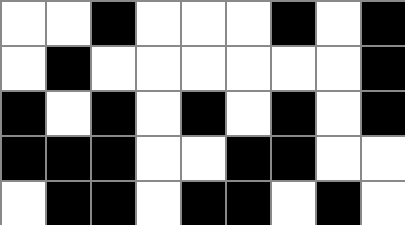[["white", "white", "black", "white", "white", "white", "black", "white", "black"], ["white", "black", "white", "white", "white", "white", "white", "white", "black"], ["black", "white", "black", "white", "black", "white", "black", "white", "black"], ["black", "black", "black", "white", "white", "black", "black", "white", "white"], ["white", "black", "black", "white", "black", "black", "white", "black", "white"]]